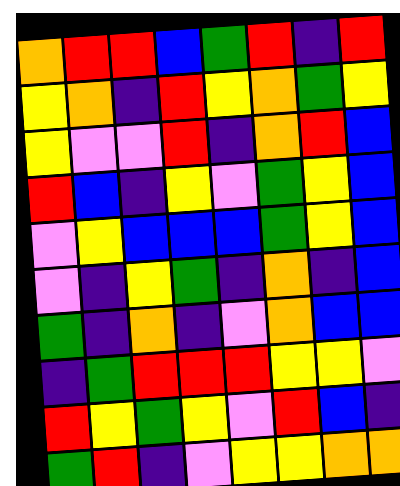[["orange", "red", "red", "blue", "green", "red", "indigo", "red"], ["yellow", "orange", "indigo", "red", "yellow", "orange", "green", "yellow"], ["yellow", "violet", "violet", "red", "indigo", "orange", "red", "blue"], ["red", "blue", "indigo", "yellow", "violet", "green", "yellow", "blue"], ["violet", "yellow", "blue", "blue", "blue", "green", "yellow", "blue"], ["violet", "indigo", "yellow", "green", "indigo", "orange", "indigo", "blue"], ["green", "indigo", "orange", "indigo", "violet", "orange", "blue", "blue"], ["indigo", "green", "red", "red", "red", "yellow", "yellow", "violet"], ["red", "yellow", "green", "yellow", "violet", "red", "blue", "indigo"], ["green", "red", "indigo", "violet", "yellow", "yellow", "orange", "orange"]]